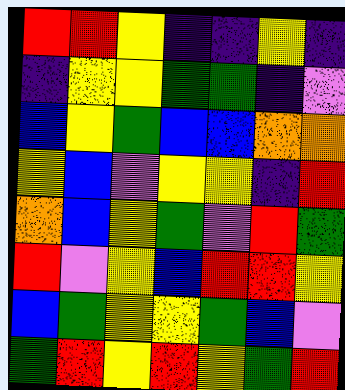[["red", "red", "yellow", "indigo", "indigo", "yellow", "indigo"], ["indigo", "yellow", "yellow", "green", "green", "indigo", "violet"], ["blue", "yellow", "green", "blue", "blue", "orange", "orange"], ["yellow", "blue", "violet", "yellow", "yellow", "indigo", "red"], ["orange", "blue", "yellow", "green", "violet", "red", "green"], ["red", "violet", "yellow", "blue", "red", "red", "yellow"], ["blue", "green", "yellow", "yellow", "green", "blue", "violet"], ["green", "red", "yellow", "red", "yellow", "green", "red"]]